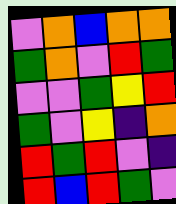[["violet", "orange", "blue", "orange", "orange"], ["green", "orange", "violet", "red", "green"], ["violet", "violet", "green", "yellow", "red"], ["green", "violet", "yellow", "indigo", "orange"], ["red", "green", "red", "violet", "indigo"], ["red", "blue", "red", "green", "violet"]]